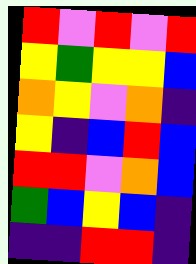[["red", "violet", "red", "violet", "red"], ["yellow", "green", "yellow", "yellow", "blue"], ["orange", "yellow", "violet", "orange", "indigo"], ["yellow", "indigo", "blue", "red", "blue"], ["red", "red", "violet", "orange", "blue"], ["green", "blue", "yellow", "blue", "indigo"], ["indigo", "indigo", "red", "red", "indigo"]]